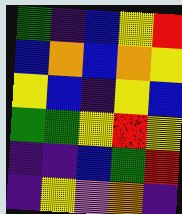[["green", "indigo", "blue", "yellow", "red"], ["blue", "orange", "blue", "orange", "yellow"], ["yellow", "blue", "indigo", "yellow", "blue"], ["green", "green", "yellow", "red", "yellow"], ["indigo", "indigo", "blue", "green", "red"], ["indigo", "yellow", "violet", "orange", "indigo"]]